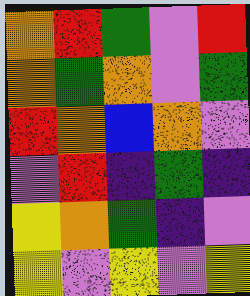[["orange", "red", "green", "violet", "red"], ["orange", "green", "orange", "violet", "green"], ["red", "orange", "blue", "orange", "violet"], ["violet", "red", "indigo", "green", "indigo"], ["yellow", "orange", "green", "indigo", "violet"], ["yellow", "violet", "yellow", "violet", "yellow"]]